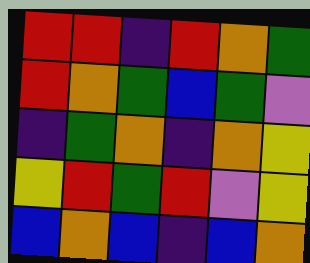[["red", "red", "indigo", "red", "orange", "green"], ["red", "orange", "green", "blue", "green", "violet"], ["indigo", "green", "orange", "indigo", "orange", "yellow"], ["yellow", "red", "green", "red", "violet", "yellow"], ["blue", "orange", "blue", "indigo", "blue", "orange"]]